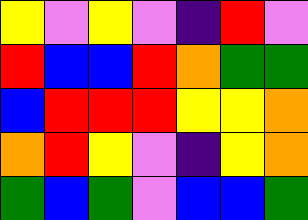[["yellow", "violet", "yellow", "violet", "indigo", "red", "violet"], ["red", "blue", "blue", "red", "orange", "green", "green"], ["blue", "red", "red", "red", "yellow", "yellow", "orange"], ["orange", "red", "yellow", "violet", "indigo", "yellow", "orange"], ["green", "blue", "green", "violet", "blue", "blue", "green"]]